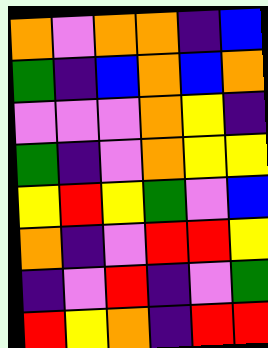[["orange", "violet", "orange", "orange", "indigo", "blue"], ["green", "indigo", "blue", "orange", "blue", "orange"], ["violet", "violet", "violet", "orange", "yellow", "indigo"], ["green", "indigo", "violet", "orange", "yellow", "yellow"], ["yellow", "red", "yellow", "green", "violet", "blue"], ["orange", "indigo", "violet", "red", "red", "yellow"], ["indigo", "violet", "red", "indigo", "violet", "green"], ["red", "yellow", "orange", "indigo", "red", "red"]]